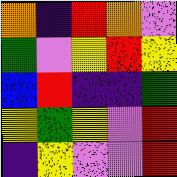[["orange", "indigo", "red", "orange", "violet"], ["green", "violet", "yellow", "red", "yellow"], ["blue", "red", "indigo", "indigo", "green"], ["yellow", "green", "yellow", "violet", "red"], ["indigo", "yellow", "violet", "violet", "red"]]